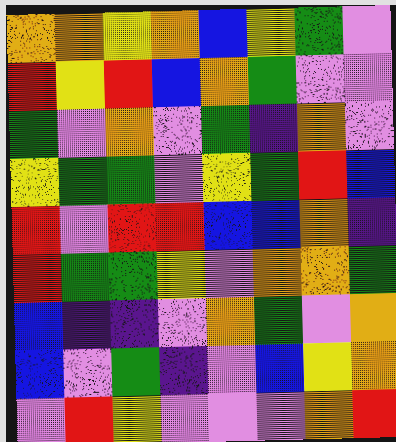[["orange", "orange", "yellow", "orange", "blue", "yellow", "green", "violet"], ["red", "yellow", "red", "blue", "orange", "green", "violet", "violet"], ["green", "violet", "orange", "violet", "green", "indigo", "orange", "violet"], ["yellow", "green", "green", "violet", "yellow", "green", "red", "blue"], ["red", "violet", "red", "red", "blue", "blue", "orange", "indigo"], ["red", "green", "green", "yellow", "violet", "orange", "orange", "green"], ["blue", "indigo", "indigo", "violet", "orange", "green", "violet", "orange"], ["blue", "violet", "green", "indigo", "violet", "blue", "yellow", "orange"], ["violet", "red", "yellow", "violet", "violet", "violet", "orange", "red"]]